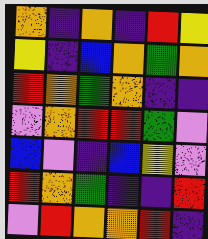[["orange", "indigo", "orange", "indigo", "red", "yellow"], ["yellow", "indigo", "blue", "orange", "green", "orange"], ["red", "orange", "green", "orange", "indigo", "indigo"], ["violet", "orange", "red", "red", "green", "violet"], ["blue", "violet", "indigo", "blue", "yellow", "violet"], ["red", "orange", "green", "indigo", "indigo", "red"], ["violet", "red", "orange", "orange", "red", "indigo"]]